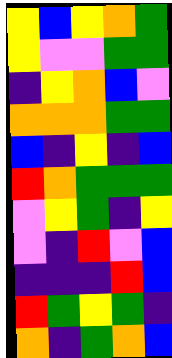[["yellow", "blue", "yellow", "orange", "green"], ["yellow", "violet", "violet", "green", "green"], ["indigo", "yellow", "orange", "blue", "violet"], ["orange", "orange", "orange", "green", "green"], ["blue", "indigo", "yellow", "indigo", "blue"], ["red", "orange", "green", "green", "green"], ["violet", "yellow", "green", "indigo", "yellow"], ["violet", "indigo", "red", "violet", "blue"], ["indigo", "indigo", "indigo", "red", "blue"], ["red", "green", "yellow", "green", "indigo"], ["orange", "indigo", "green", "orange", "blue"]]